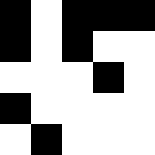[["black", "white", "black", "black", "black"], ["black", "white", "black", "white", "white"], ["white", "white", "white", "black", "white"], ["black", "white", "white", "white", "white"], ["white", "black", "white", "white", "white"]]